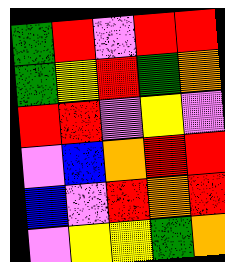[["green", "red", "violet", "red", "red"], ["green", "yellow", "red", "green", "orange"], ["red", "red", "violet", "yellow", "violet"], ["violet", "blue", "orange", "red", "red"], ["blue", "violet", "red", "orange", "red"], ["violet", "yellow", "yellow", "green", "orange"]]